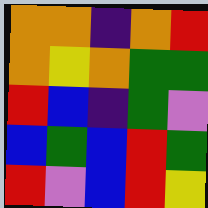[["orange", "orange", "indigo", "orange", "red"], ["orange", "yellow", "orange", "green", "green"], ["red", "blue", "indigo", "green", "violet"], ["blue", "green", "blue", "red", "green"], ["red", "violet", "blue", "red", "yellow"]]